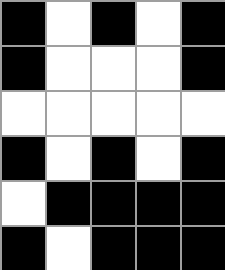[["black", "white", "black", "white", "black"], ["black", "white", "white", "white", "black"], ["white", "white", "white", "white", "white"], ["black", "white", "black", "white", "black"], ["white", "black", "black", "black", "black"], ["black", "white", "black", "black", "black"]]